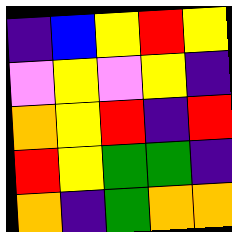[["indigo", "blue", "yellow", "red", "yellow"], ["violet", "yellow", "violet", "yellow", "indigo"], ["orange", "yellow", "red", "indigo", "red"], ["red", "yellow", "green", "green", "indigo"], ["orange", "indigo", "green", "orange", "orange"]]